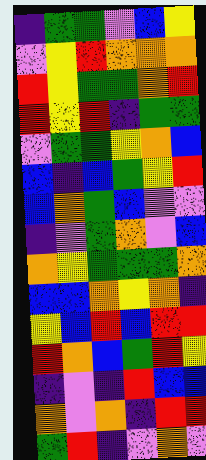[["indigo", "green", "green", "violet", "blue", "yellow"], ["violet", "yellow", "red", "orange", "orange", "orange"], ["red", "yellow", "green", "green", "orange", "red"], ["red", "yellow", "red", "indigo", "green", "green"], ["violet", "green", "green", "yellow", "orange", "blue"], ["blue", "indigo", "blue", "green", "yellow", "red"], ["blue", "orange", "green", "blue", "violet", "violet"], ["indigo", "violet", "green", "orange", "violet", "blue"], ["orange", "yellow", "green", "green", "green", "orange"], ["blue", "blue", "orange", "yellow", "orange", "indigo"], ["yellow", "blue", "red", "blue", "red", "red"], ["red", "orange", "blue", "green", "red", "yellow"], ["indigo", "violet", "indigo", "red", "blue", "blue"], ["orange", "violet", "orange", "indigo", "red", "red"], ["green", "red", "indigo", "violet", "orange", "violet"]]